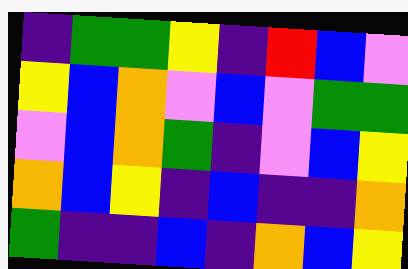[["indigo", "green", "green", "yellow", "indigo", "red", "blue", "violet"], ["yellow", "blue", "orange", "violet", "blue", "violet", "green", "green"], ["violet", "blue", "orange", "green", "indigo", "violet", "blue", "yellow"], ["orange", "blue", "yellow", "indigo", "blue", "indigo", "indigo", "orange"], ["green", "indigo", "indigo", "blue", "indigo", "orange", "blue", "yellow"]]